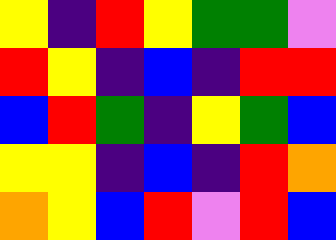[["yellow", "indigo", "red", "yellow", "green", "green", "violet"], ["red", "yellow", "indigo", "blue", "indigo", "red", "red"], ["blue", "red", "green", "indigo", "yellow", "green", "blue"], ["yellow", "yellow", "indigo", "blue", "indigo", "red", "orange"], ["orange", "yellow", "blue", "red", "violet", "red", "blue"]]